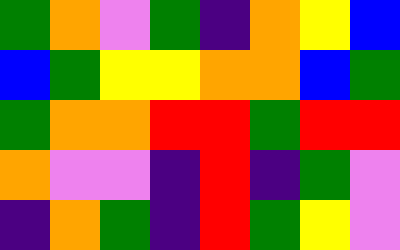[["green", "orange", "violet", "green", "indigo", "orange", "yellow", "blue"], ["blue", "green", "yellow", "yellow", "orange", "orange", "blue", "green"], ["green", "orange", "orange", "red", "red", "green", "red", "red"], ["orange", "violet", "violet", "indigo", "red", "indigo", "green", "violet"], ["indigo", "orange", "green", "indigo", "red", "green", "yellow", "violet"]]